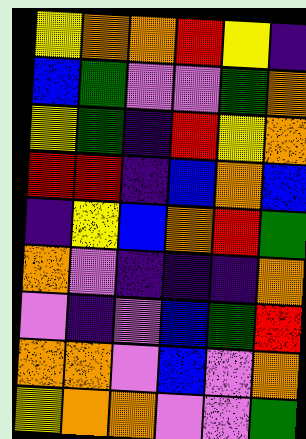[["yellow", "orange", "orange", "red", "yellow", "indigo"], ["blue", "green", "violet", "violet", "green", "orange"], ["yellow", "green", "indigo", "red", "yellow", "orange"], ["red", "red", "indigo", "blue", "orange", "blue"], ["indigo", "yellow", "blue", "orange", "red", "green"], ["orange", "violet", "indigo", "indigo", "indigo", "orange"], ["violet", "indigo", "violet", "blue", "green", "red"], ["orange", "orange", "violet", "blue", "violet", "orange"], ["yellow", "orange", "orange", "violet", "violet", "green"]]